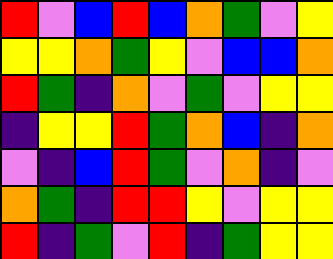[["red", "violet", "blue", "red", "blue", "orange", "green", "violet", "yellow"], ["yellow", "yellow", "orange", "green", "yellow", "violet", "blue", "blue", "orange"], ["red", "green", "indigo", "orange", "violet", "green", "violet", "yellow", "yellow"], ["indigo", "yellow", "yellow", "red", "green", "orange", "blue", "indigo", "orange"], ["violet", "indigo", "blue", "red", "green", "violet", "orange", "indigo", "violet"], ["orange", "green", "indigo", "red", "red", "yellow", "violet", "yellow", "yellow"], ["red", "indigo", "green", "violet", "red", "indigo", "green", "yellow", "yellow"]]